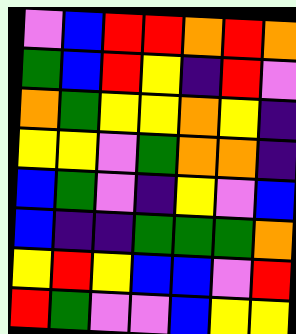[["violet", "blue", "red", "red", "orange", "red", "orange"], ["green", "blue", "red", "yellow", "indigo", "red", "violet"], ["orange", "green", "yellow", "yellow", "orange", "yellow", "indigo"], ["yellow", "yellow", "violet", "green", "orange", "orange", "indigo"], ["blue", "green", "violet", "indigo", "yellow", "violet", "blue"], ["blue", "indigo", "indigo", "green", "green", "green", "orange"], ["yellow", "red", "yellow", "blue", "blue", "violet", "red"], ["red", "green", "violet", "violet", "blue", "yellow", "yellow"]]